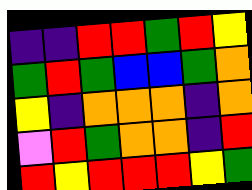[["indigo", "indigo", "red", "red", "green", "red", "yellow"], ["green", "red", "green", "blue", "blue", "green", "orange"], ["yellow", "indigo", "orange", "orange", "orange", "indigo", "orange"], ["violet", "red", "green", "orange", "orange", "indigo", "red"], ["red", "yellow", "red", "red", "red", "yellow", "green"]]